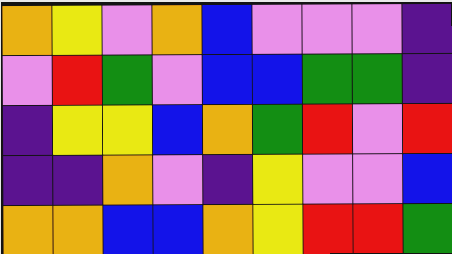[["orange", "yellow", "violet", "orange", "blue", "violet", "violet", "violet", "indigo"], ["violet", "red", "green", "violet", "blue", "blue", "green", "green", "indigo"], ["indigo", "yellow", "yellow", "blue", "orange", "green", "red", "violet", "red"], ["indigo", "indigo", "orange", "violet", "indigo", "yellow", "violet", "violet", "blue"], ["orange", "orange", "blue", "blue", "orange", "yellow", "red", "red", "green"]]